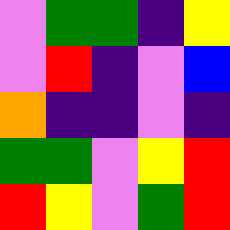[["violet", "green", "green", "indigo", "yellow"], ["violet", "red", "indigo", "violet", "blue"], ["orange", "indigo", "indigo", "violet", "indigo"], ["green", "green", "violet", "yellow", "red"], ["red", "yellow", "violet", "green", "red"]]